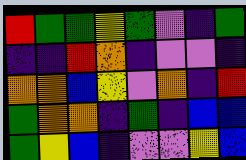[["red", "green", "green", "yellow", "green", "violet", "indigo", "green"], ["indigo", "indigo", "red", "orange", "indigo", "violet", "violet", "indigo"], ["orange", "orange", "blue", "yellow", "violet", "orange", "indigo", "red"], ["green", "orange", "orange", "indigo", "green", "indigo", "blue", "blue"], ["green", "yellow", "blue", "indigo", "violet", "violet", "yellow", "blue"]]